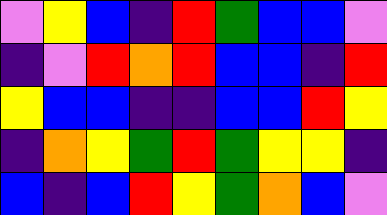[["violet", "yellow", "blue", "indigo", "red", "green", "blue", "blue", "violet"], ["indigo", "violet", "red", "orange", "red", "blue", "blue", "indigo", "red"], ["yellow", "blue", "blue", "indigo", "indigo", "blue", "blue", "red", "yellow"], ["indigo", "orange", "yellow", "green", "red", "green", "yellow", "yellow", "indigo"], ["blue", "indigo", "blue", "red", "yellow", "green", "orange", "blue", "violet"]]